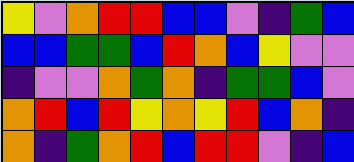[["yellow", "violet", "orange", "red", "red", "blue", "blue", "violet", "indigo", "green", "blue"], ["blue", "blue", "green", "green", "blue", "red", "orange", "blue", "yellow", "violet", "violet"], ["indigo", "violet", "violet", "orange", "green", "orange", "indigo", "green", "green", "blue", "violet"], ["orange", "red", "blue", "red", "yellow", "orange", "yellow", "red", "blue", "orange", "indigo"], ["orange", "indigo", "green", "orange", "red", "blue", "red", "red", "violet", "indigo", "blue"]]